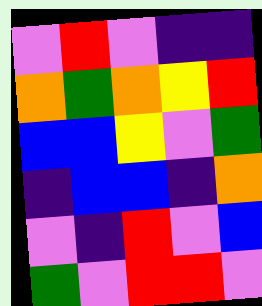[["violet", "red", "violet", "indigo", "indigo"], ["orange", "green", "orange", "yellow", "red"], ["blue", "blue", "yellow", "violet", "green"], ["indigo", "blue", "blue", "indigo", "orange"], ["violet", "indigo", "red", "violet", "blue"], ["green", "violet", "red", "red", "violet"]]